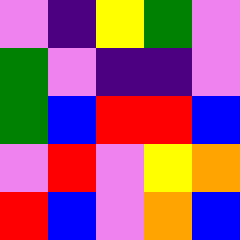[["violet", "indigo", "yellow", "green", "violet"], ["green", "violet", "indigo", "indigo", "violet"], ["green", "blue", "red", "red", "blue"], ["violet", "red", "violet", "yellow", "orange"], ["red", "blue", "violet", "orange", "blue"]]